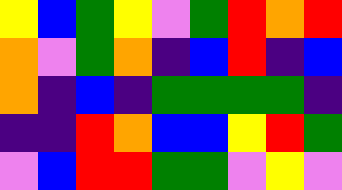[["yellow", "blue", "green", "yellow", "violet", "green", "red", "orange", "red"], ["orange", "violet", "green", "orange", "indigo", "blue", "red", "indigo", "blue"], ["orange", "indigo", "blue", "indigo", "green", "green", "green", "green", "indigo"], ["indigo", "indigo", "red", "orange", "blue", "blue", "yellow", "red", "green"], ["violet", "blue", "red", "red", "green", "green", "violet", "yellow", "violet"]]